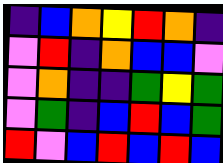[["indigo", "blue", "orange", "yellow", "red", "orange", "indigo"], ["violet", "red", "indigo", "orange", "blue", "blue", "violet"], ["violet", "orange", "indigo", "indigo", "green", "yellow", "green"], ["violet", "green", "indigo", "blue", "red", "blue", "green"], ["red", "violet", "blue", "red", "blue", "red", "blue"]]